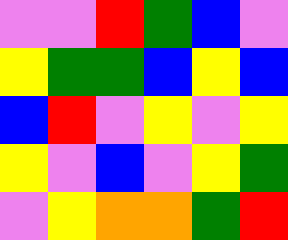[["violet", "violet", "red", "green", "blue", "violet"], ["yellow", "green", "green", "blue", "yellow", "blue"], ["blue", "red", "violet", "yellow", "violet", "yellow"], ["yellow", "violet", "blue", "violet", "yellow", "green"], ["violet", "yellow", "orange", "orange", "green", "red"]]